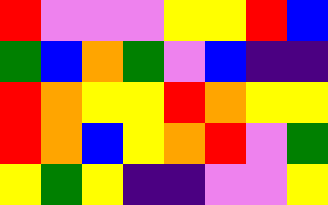[["red", "violet", "violet", "violet", "yellow", "yellow", "red", "blue"], ["green", "blue", "orange", "green", "violet", "blue", "indigo", "indigo"], ["red", "orange", "yellow", "yellow", "red", "orange", "yellow", "yellow"], ["red", "orange", "blue", "yellow", "orange", "red", "violet", "green"], ["yellow", "green", "yellow", "indigo", "indigo", "violet", "violet", "yellow"]]